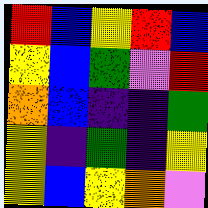[["red", "blue", "yellow", "red", "blue"], ["yellow", "blue", "green", "violet", "red"], ["orange", "blue", "indigo", "indigo", "green"], ["yellow", "indigo", "green", "indigo", "yellow"], ["yellow", "blue", "yellow", "orange", "violet"]]